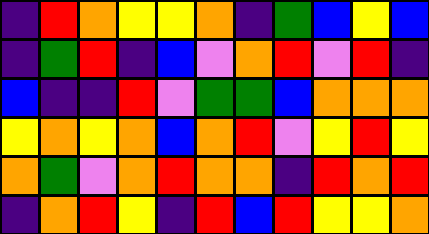[["indigo", "red", "orange", "yellow", "yellow", "orange", "indigo", "green", "blue", "yellow", "blue"], ["indigo", "green", "red", "indigo", "blue", "violet", "orange", "red", "violet", "red", "indigo"], ["blue", "indigo", "indigo", "red", "violet", "green", "green", "blue", "orange", "orange", "orange"], ["yellow", "orange", "yellow", "orange", "blue", "orange", "red", "violet", "yellow", "red", "yellow"], ["orange", "green", "violet", "orange", "red", "orange", "orange", "indigo", "red", "orange", "red"], ["indigo", "orange", "red", "yellow", "indigo", "red", "blue", "red", "yellow", "yellow", "orange"]]